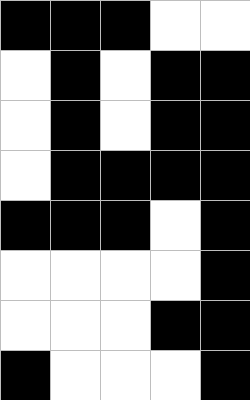[["black", "black", "black", "white", "white"], ["white", "black", "white", "black", "black"], ["white", "black", "white", "black", "black"], ["white", "black", "black", "black", "black"], ["black", "black", "black", "white", "black"], ["white", "white", "white", "white", "black"], ["white", "white", "white", "black", "black"], ["black", "white", "white", "white", "black"]]